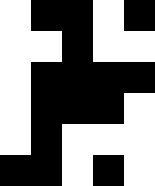[["white", "black", "black", "white", "black"], ["white", "white", "black", "white", "white"], ["white", "black", "black", "black", "black"], ["white", "black", "black", "black", "white"], ["white", "black", "white", "white", "white"], ["black", "black", "white", "black", "white"]]